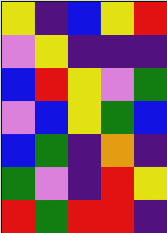[["yellow", "indigo", "blue", "yellow", "red"], ["violet", "yellow", "indigo", "indigo", "indigo"], ["blue", "red", "yellow", "violet", "green"], ["violet", "blue", "yellow", "green", "blue"], ["blue", "green", "indigo", "orange", "indigo"], ["green", "violet", "indigo", "red", "yellow"], ["red", "green", "red", "red", "indigo"]]